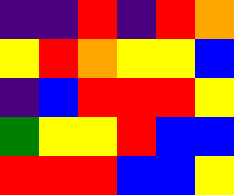[["indigo", "indigo", "red", "indigo", "red", "orange"], ["yellow", "red", "orange", "yellow", "yellow", "blue"], ["indigo", "blue", "red", "red", "red", "yellow"], ["green", "yellow", "yellow", "red", "blue", "blue"], ["red", "red", "red", "blue", "blue", "yellow"]]